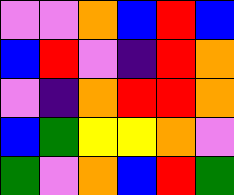[["violet", "violet", "orange", "blue", "red", "blue"], ["blue", "red", "violet", "indigo", "red", "orange"], ["violet", "indigo", "orange", "red", "red", "orange"], ["blue", "green", "yellow", "yellow", "orange", "violet"], ["green", "violet", "orange", "blue", "red", "green"]]